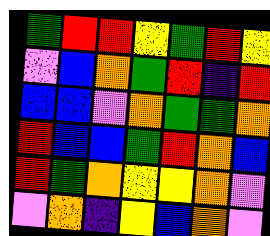[["green", "red", "red", "yellow", "green", "red", "yellow"], ["violet", "blue", "orange", "green", "red", "indigo", "red"], ["blue", "blue", "violet", "orange", "green", "green", "orange"], ["red", "blue", "blue", "green", "red", "orange", "blue"], ["red", "green", "orange", "yellow", "yellow", "orange", "violet"], ["violet", "orange", "indigo", "yellow", "blue", "orange", "violet"]]